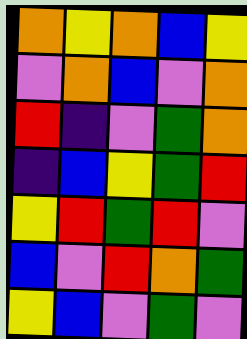[["orange", "yellow", "orange", "blue", "yellow"], ["violet", "orange", "blue", "violet", "orange"], ["red", "indigo", "violet", "green", "orange"], ["indigo", "blue", "yellow", "green", "red"], ["yellow", "red", "green", "red", "violet"], ["blue", "violet", "red", "orange", "green"], ["yellow", "blue", "violet", "green", "violet"]]